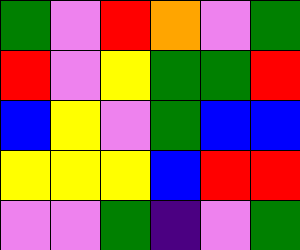[["green", "violet", "red", "orange", "violet", "green"], ["red", "violet", "yellow", "green", "green", "red"], ["blue", "yellow", "violet", "green", "blue", "blue"], ["yellow", "yellow", "yellow", "blue", "red", "red"], ["violet", "violet", "green", "indigo", "violet", "green"]]